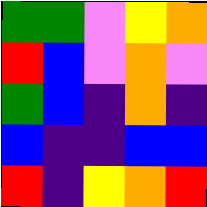[["green", "green", "violet", "yellow", "orange"], ["red", "blue", "violet", "orange", "violet"], ["green", "blue", "indigo", "orange", "indigo"], ["blue", "indigo", "indigo", "blue", "blue"], ["red", "indigo", "yellow", "orange", "red"]]